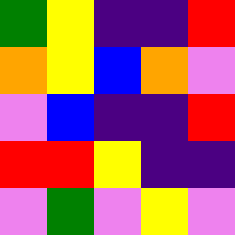[["green", "yellow", "indigo", "indigo", "red"], ["orange", "yellow", "blue", "orange", "violet"], ["violet", "blue", "indigo", "indigo", "red"], ["red", "red", "yellow", "indigo", "indigo"], ["violet", "green", "violet", "yellow", "violet"]]